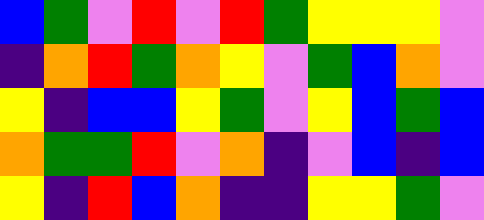[["blue", "green", "violet", "red", "violet", "red", "green", "yellow", "yellow", "yellow", "violet"], ["indigo", "orange", "red", "green", "orange", "yellow", "violet", "green", "blue", "orange", "violet"], ["yellow", "indigo", "blue", "blue", "yellow", "green", "violet", "yellow", "blue", "green", "blue"], ["orange", "green", "green", "red", "violet", "orange", "indigo", "violet", "blue", "indigo", "blue"], ["yellow", "indigo", "red", "blue", "orange", "indigo", "indigo", "yellow", "yellow", "green", "violet"]]